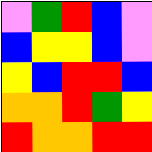[["violet", "green", "red", "blue", "violet"], ["blue", "yellow", "yellow", "blue", "violet"], ["yellow", "blue", "red", "red", "blue"], ["orange", "orange", "red", "green", "yellow"], ["red", "orange", "orange", "red", "red"]]